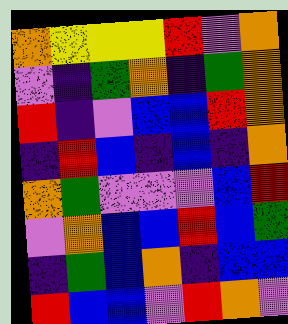[["orange", "yellow", "yellow", "yellow", "red", "violet", "orange"], ["violet", "indigo", "green", "orange", "indigo", "green", "orange"], ["red", "indigo", "violet", "blue", "blue", "red", "orange"], ["indigo", "red", "blue", "indigo", "blue", "indigo", "orange"], ["orange", "green", "violet", "violet", "violet", "blue", "red"], ["violet", "orange", "blue", "blue", "red", "blue", "green"], ["indigo", "green", "blue", "orange", "indigo", "blue", "blue"], ["red", "blue", "blue", "violet", "red", "orange", "violet"]]